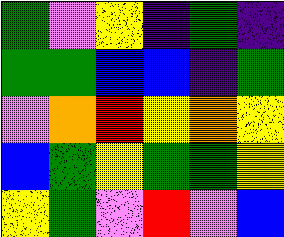[["green", "violet", "yellow", "indigo", "green", "indigo"], ["green", "green", "blue", "blue", "indigo", "green"], ["violet", "orange", "red", "yellow", "orange", "yellow"], ["blue", "green", "yellow", "green", "green", "yellow"], ["yellow", "green", "violet", "red", "violet", "blue"]]